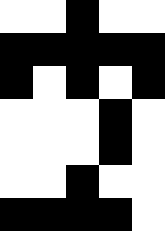[["white", "white", "black", "white", "white"], ["black", "black", "black", "black", "black"], ["black", "white", "black", "white", "black"], ["white", "white", "white", "black", "white"], ["white", "white", "white", "black", "white"], ["white", "white", "black", "white", "white"], ["black", "black", "black", "black", "white"]]